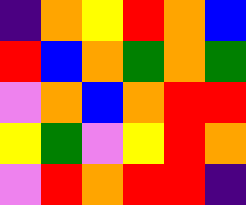[["indigo", "orange", "yellow", "red", "orange", "blue"], ["red", "blue", "orange", "green", "orange", "green"], ["violet", "orange", "blue", "orange", "red", "red"], ["yellow", "green", "violet", "yellow", "red", "orange"], ["violet", "red", "orange", "red", "red", "indigo"]]